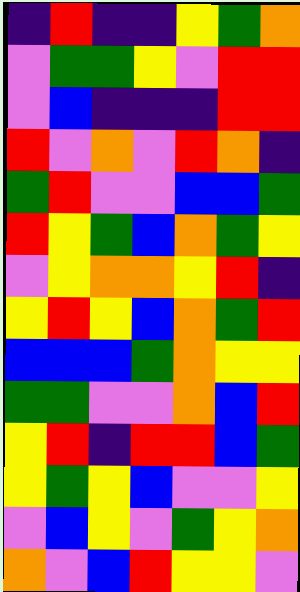[["indigo", "red", "indigo", "indigo", "yellow", "green", "orange"], ["violet", "green", "green", "yellow", "violet", "red", "red"], ["violet", "blue", "indigo", "indigo", "indigo", "red", "red"], ["red", "violet", "orange", "violet", "red", "orange", "indigo"], ["green", "red", "violet", "violet", "blue", "blue", "green"], ["red", "yellow", "green", "blue", "orange", "green", "yellow"], ["violet", "yellow", "orange", "orange", "yellow", "red", "indigo"], ["yellow", "red", "yellow", "blue", "orange", "green", "red"], ["blue", "blue", "blue", "green", "orange", "yellow", "yellow"], ["green", "green", "violet", "violet", "orange", "blue", "red"], ["yellow", "red", "indigo", "red", "red", "blue", "green"], ["yellow", "green", "yellow", "blue", "violet", "violet", "yellow"], ["violet", "blue", "yellow", "violet", "green", "yellow", "orange"], ["orange", "violet", "blue", "red", "yellow", "yellow", "violet"]]